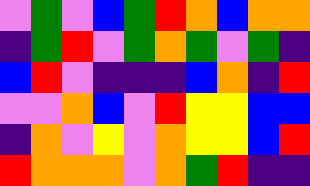[["violet", "green", "violet", "blue", "green", "red", "orange", "blue", "orange", "orange"], ["indigo", "green", "red", "violet", "green", "orange", "green", "violet", "green", "indigo"], ["blue", "red", "violet", "indigo", "indigo", "indigo", "blue", "orange", "indigo", "red"], ["violet", "violet", "orange", "blue", "violet", "red", "yellow", "yellow", "blue", "blue"], ["indigo", "orange", "violet", "yellow", "violet", "orange", "yellow", "yellow", "blue", "red"], ["red", "orange", "orange", "orange", "violet", "orange", "green", "red", "indigo", "indigo"]]